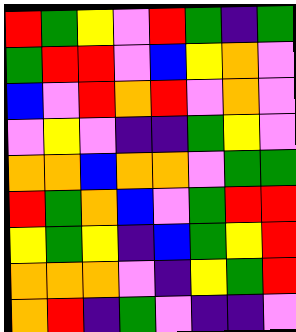[["red", "green", "yellow", "violet", "red", "green", "indigo", "green"], ["green", "red", "red", "violet", "blue", "yellow", "orange", "violet"], ["blue", "violet", "red", "orange", "red", "violet", "orange", "violet"], ["violet", "yellow", "violet", "indigo", "indigo", "green", "yellow", "violet"], ["orange", "orange", "blue", "orange", "orange", "violet", "green", "green"], ["red", "green", "orange", "blue", "violet", "green", "red", "red"], ["yellow", "green", "yellow", "indigo", "blue", "green", "yellow", "red"], ["orange", "orange", "orange", "violet", "indigo", "yellow", "green", "red"], ["orange", "red", "indigo", "green", "violet", "indigo", "indigo", "violet"]]